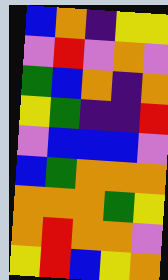[["blue", "orange", "indigo", "yellow", "yellow"], ["violet", "red", "violet", "orange", "violet"], ["green", "blue", "orange", "indigo", "orange"], ["yellow", "green", "indigo", "indigo", "red"], ["violet", "blue", "blue", "blue", "violet"], ["blue", "green", "orange", "orange", "orange"], ["orange", "orange", "orange", "green", "yellow"], ["orange", "red", "orange", "orange", "violet"], ["yellow", "red", "blue", "yellow", "orange"]]